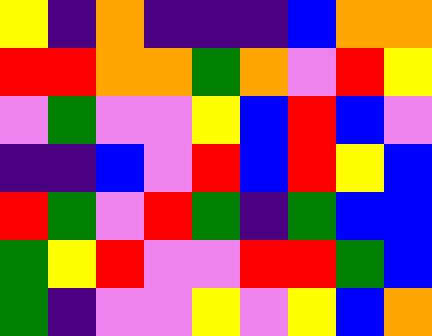[["yellow", "indigo", "orange", "indigo", "indigo", "indigo", "blue", "orange", "orange"], ["red", "red", "orange", "orange", "green", "orange", "violet", "red", "yellow"], ["violet", "green", "violet", "violet", "yellow", "blue", "red", "blue", "violet"], ["indigo", "indigo", "blue", "violet", "red", "blue", "red", "yellow", "blue"], ["red", "green", "violet", "red", "green", "indigo", "green", "blue", "blue"], ["green", "yellow", "red", "violet", "violet", "red", "red", "green", "blue"], ["green", "indigo", "violet", "violet", "yellow", "violet", "yellow", "blue", "orange"]]